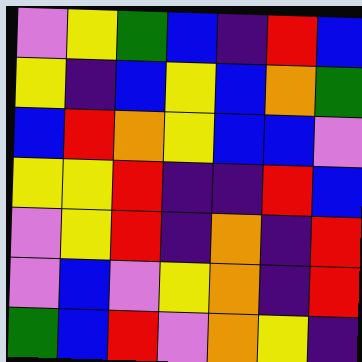[["violet", "yellow", "green", "blue", "indigo", "red", "blue"], ["yellow", "indigo", "blue", "yellow", "blue", "orange", "green"], ["blue", "red", "orange", "yellow", "blue", "blue", "violet"], ["yellow", "yellow", "red", "indigo", "indigo", "red", "blue"], ["violet", "yellow", "red", "indigo", "orange", "indigo", "red"], ["violet", "blue", "violet", "yellow", "orange", "indigo", "red"], ["green", "blue", "red", "violet", "orange", "yellow", "indigo"]]